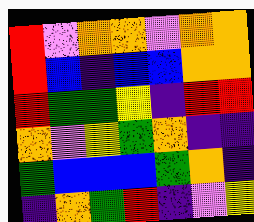[["red", "violet", "orange", "orange", "violet", "orange", "orange"], ["red", "blue", "indigo", "blue", "blue", "orange", "orange"], ["red", "green", "green", "yellow", "indigo", "red", "red"], ["orange", "violet", "yellow", "green", "orange", "indigo", "indigo"], ["green", "blue", "blue", "blue", "green", "orange", "indigo"], ["indigo", "orange", "green", "red", "indigo", "violet", "yellow"]]